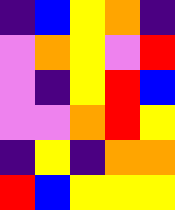[["indigo", "blue", "yellow", "orange", "indigo"], ["violet", "orange", "yellow", "violet", "red"], ["violet", "indigo", "yellow", "red", "blue"], ["violet", "violet", "orange", "red", "yellow"], ["indigo", "yellow", "indigo", "orange", "orange"], ["red", "blue", "yellow", "yellow", "yellow"]]